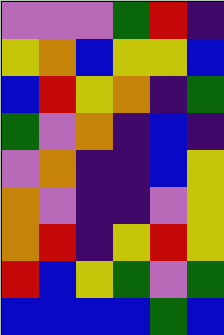[["violet", "violet", "violet", "green", "red", "indigo"], ["yellow", "orange", "blue", "yellow", "yellow", "blue"], ["blue", "red", "yellow", "orange", "indigo", "green"], ["green", "violet", "orange", "indigo", "blue", "indigo"], ["violet", "orange", "indigo", "indigo", "blue", "yellow"], ["orange", "violet", "indigo", "indigo", "violet", "yellow"], ["orange", "red", "indigo", "yellow", "red", "yellow"], ["red", "blue", "yellow", "green", "violet", "green"], ["blue", "blue", "blue", "blue", "green", "blue"]]